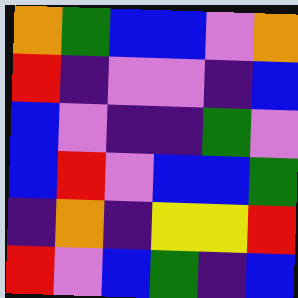[["orange", "green", "blue", "blue", "violet", "orange"], ["red", "indigo", "violet", "violet", "indigo", "blue"], ["blue", "violet", "indigo", "indigo", "green", "violet"], ["blue", "red", "violet", "blue", "blue", "green"], ["indigo", "orange", "indigo", "yellow", "yellow", "red"], ["red", "violet", "blue", "green", "indigo", "blue"]]